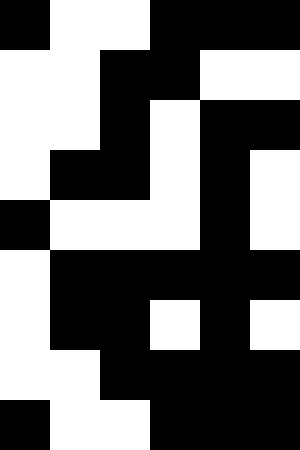[["black", "white", "white", "black", "black", "black"], ["white", "white", "black", "black", "white", "white"], ["white", "white", "black", "white", "black", "black"], ["white", "black", "black", "white", "black", "white"], ["black", "white", "white", "white", "black", "white"], ["white", "black", "black", "black", "black", "black"], ["white", "black", "black", "white", "black", "white"], ["white", "white", "black", "black", "black", "black"], ["black", "white", "white", "black", "black", "black"]]